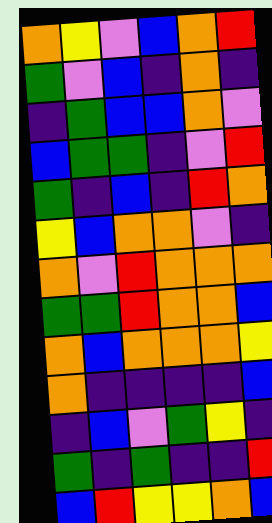[["orange", "yellow", "violet", "blue", "orange", "red"], ["green", "violet", "blue", "indigo", "orange", "indigo"], ["indigo", "green", "blue", "blue", "orange", "violet"], ["blue", "green", "green", "indigo", "violet", "red"], ["green", "indigo", "blue", "indigo", "red", "orange"], ["yellow", "blue", "orange", "orange", "violet", "indigo"], ["orange", "violet", "red", "orange", "orange", "orange"], ["green", "green", "red", "orange", "orange", "blue"], ["orange", "blue", "orange", "orange", "orange", "yellow"], ["orange", "indigo", "indigo", "indigo", "indigo", "blue"], ["indigo", "blue", "violet", "green", "yellow", "indigo"], ["green", "indigo", "green", "indigo", "indigo", "red"], ["blue", "red", "yellow", "yellow", "orange", "blue"]]